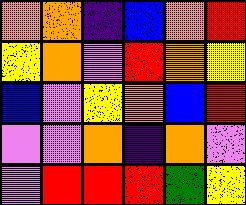[["orange", "orange", "indigo", "blue", "orange", "red"], ["yellow", "orange", "violet", "red", "orange", "yellow"], ["blue", "violet", "yellow", "orange", "blue", "red"], ["violet", "violet", "orange", "indigo", "orange", "violet"], ["violet", "red", "red", "red", "green", "yellow"]]